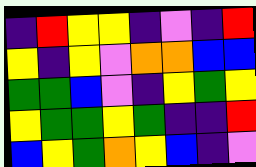[["indigo", "red", "yellow", "yellow", "indigo", "violet", "indigo", "red"], ["yellow", "indigo", "yellow", "violet", "orange", "orange", "blue", "blue"], ["green", "green", "blue", "violet", "indigo", "yellow", "green", "yellow"], ["yellow", "green", "green", "yellow", "green", "indigo", "indigo", "red"], ["blue", "yellow", "green", "orange", "yellow", "blue", "indigo", "violet"]]